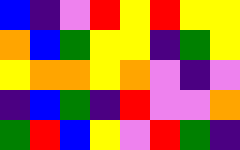[["blue", "indigo", "violet", "red", "yellow", "red", "yellow", "yellow"], ["orange", "blue", "green", "yellow", "yellow", "indigo", "green", "yellow"], ["yellow", "orange", "orange", "yellow", "orange", "violet", "indigo", "violet"], ["indigo", "blue", "green", "indigo", "red", "violet", "violet", "orange"], ["green", "red", "blue", "yellow", "violet", "red", "green", "indigo"]]